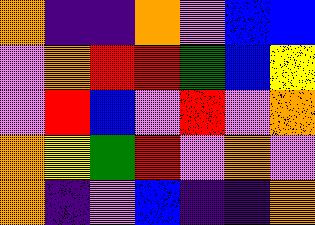[["orange", "indigo", "indigo", "orange", "violet", "blue", "blue"], ["violet", "orange", "red", "red", "green", "blue", "yellow"], ["violet", "red", "blue", "violet", "red", "violet", "orange"], ["orange", "yellow", "green", "red", "violet", "orange", "violet"], ["orange", "indigo", "violet", "blue", "indigo", "indigo", "orange"]]